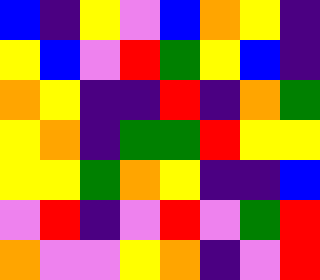[["blue", "indigo", "yellow", "violet", "blue", "orange", "yellow", "indigo"], ["yellow", "blue", "violet", "red", "green", "yellow", "blue", "indigo"], ["orange", "yellow", "indigo", "indigo", "red", "indigo", "orange", "green"], ["yellow", "orange", "indigo", "green", "green", "red", "yellow", "yellow"], ["yellow", "yellow", "green", "orange", "yellow", "indigo", "indigo", "blue"], ["violet", "red", "indigo", "violet", "red", "violet", "green", "red"], ["orange", "violet", "violet", "yellow", "orange", "indigo", "violet", "red"]]